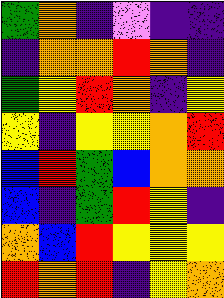[["green", "orange", "indigo", "violet", "indigo", "indigo"], ["indigo", "orange", "orange", "red", "orange", "indigo"], ["green", "yellow", "red", "orange", "indigo", "yellow"], ["yellow", "indigo", "yellow", "yellow", "orange", "red"], ["blue", "red", "green", "blue", "orange", "orange"], ["blue", "indigo", "green", "red", "yellow", "indigo"], ["orange", "blue", "red", "yellow", "yellow", "yellow"], ["red", "orange", "red", "indigo", "yellow", "orange"]]